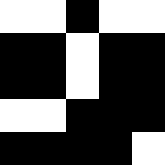[["white", "white", "black", "white", "white"], ["black", "black", "white", "black", "black"], ["black", "black", "white", "black", "black"], ["white", "white", "black", "black", "black"], ["black", "black", "black", "black", "white"]]